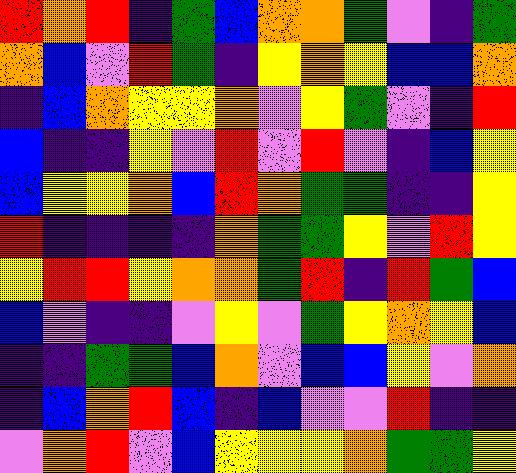[["red", "orange", "red", "indigo", "green", "blue", "orange", "orange", "green", "violet", "indigo", "green"], ["orange", "blue", "violet", "red", "green", "indigo", "yellow", "orange", "yellow", "blue", "blue", "orange"], ["indigo", "blue", "orange", "yellow", "yellow", "orange", "violet", "yellow", "green", "violet", "indigo", "red"], ["blue", "indigo", "indigo", "yellow", "violet", "red", "violet", "red", "violet", "indigo", "blue", "yellow"], ["blue", "yellow", "yellow", "orange", "blue", "red", "orange", "green", "green", "indigo", "indigo", "yellow"], ["red", "indigo", "indigo", "indigo", "indigo", "orange", "green", "green", "yellow", "violet", "red", "yellow"], ["yellow", "red", "red", "yellow", "orange", "orange", "green", "red", "indigo", "red", "green", "blue"], ["blue", "violet", "indigo", "indigo", "violet", "yellow", "violet", "green", "yellow", "orange", "yellow", "blue"], ["indigo", "indigo", "green", "green", "blue", "orange", "violet", "blue", "blue", "yellow", "violet", "orange"], ["indigo", "blue", "orange", "red", "blue", "indigo", "blue", "violet", "violet", "red", "indigo", "indigo"], ["violet", "orange", "red", "violet", "blue", "yellow", "yellow", "yellow", "orange", "green", "green", "yellow"]]